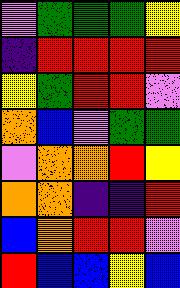[["violet", "green", "green", "green", "yellow"], ["indigo", "red", "red", "red", "red"], ["yellow", "green", "red", "red", "violet"], ["orange", "blue", "violet", "green", "green"], ["violet", "orange", "orange", "red", "yellow"], ["orange", "orange", "indigo", "indigo", "red"], ["blue", "orange", "red", "red", "violet"], ["red", "blue", "blue", "yellow", "blue"]]